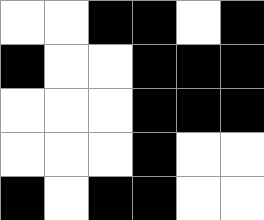[["white", "white", "black", "black", "white", "black"], ["black", "white", "white", "black", "black", "black"], ["white", "white", "white", "black", "black", "black"], ["white", "white", "white", "black", "white", "white"], ["black", "white", "black", "black", "white", "white"]]